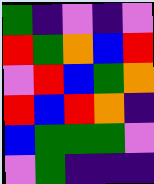[["green", "indigo", "violet", "indigo", "violet"], ["red", "green", "orange", "blue", "red"], ["violet", "red", "blue", "green", "orange"], ["red", "blue", "red", "orange", "indigo"], ["blue", "green", "green", "green", "violet"], ["violet", "green", "indigo", "indigo", "indigo"]]